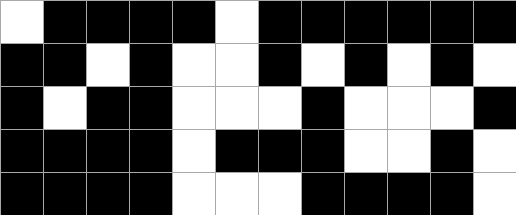[["white", "black", "black", "black", "black", "white", "black", "black", "black", "black", "black", "black"], ["black", "black", "white", "black", "white", "white", "black", "white", "black", "white", "black", "white"], ["black", "white", "black", "black", "white", "white", "white", "black", "white", "white", "white", "black"], ["black", "black", "black", "black", "white", "black", "black", "black", "white", "white", "black", "white"], ["black", "black", "black", "black", "white", "white", "white", "black", "black", "black", "black", "white"]]